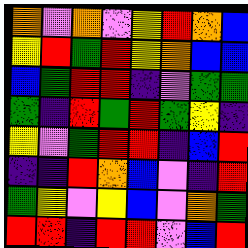[["orange", "violet", "orange", "violet", "yellow", "red", "orange", "blue"], ["yellow", "red", "green", "red", "yellow", "orange", "blue", "blue"], ["blue", "green", "red", "red", "indigo", "violet", "green", "green"], ["green", "indigo", "red", "green", "red", "green", "yellow", "indigo"], ["yellow", "violet", "green", "red", "red", "indigo", "blue", "red"], ["indigo", "indigo", "red", "orange", "blue", "violet", "indigo", "red"], ["green", "yellow", "violet", "yellow", "blue", "violet", "orange", "green"], ["red", "red", "indigo", "red", "red", "violet", "blue", "red"]]